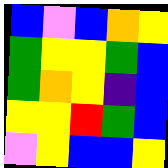[["blue", "violet", "blue", "orange", "yellow"], ["green", "yellow", "yellow", "green", "blue"], ["green", "orange", "yellow", "indigo", "blue"], ["yellow", "yellow", "red", "green", "blue"], ["violet", "yellow", "blue", "blue", "yellow"]]